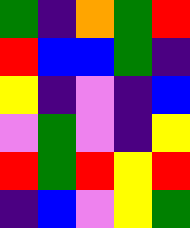[["green", "indigo", "orange", "green", "red"], ["red", "blue", "blue", "green", "indigo"], ["yellow", "indigo", "violet", "indigo", "blue"], ["violet", "green", "violet", "indigo", "yellow"], ["red", "green", "red", "yellow", "red"], ["indigo", "blue", "violet", "yellow", "green"]]